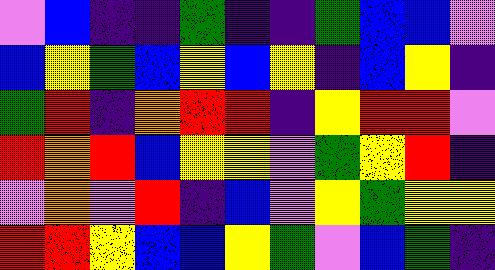[["violet", "blue", "indigo", "indigo", "green", "indigo", "indigo", "green", "blue", "blue", "violet"], ["blue", "yellow", "green", "blue", "yellow", "blue", "yellow", "indigo", "blue", "yellow", "indigo"], ["green", "red", "indigo", "orange", "red", "red", "indigo", "yellow", "red", "red", "violet"], ["red", "orange", "red", "blue", "yellow", "yellow", "violet", "green", "yellow", "red", "indigo"], ["violet", "orange", "violet", "red", "indigo", "blue", "violet", "yellow", "green", "yellow", "yellow"], ["red", "red", "yellow", "blue", "blue", "yellow", "green", "violet", "blue", "green", "indigo"]]